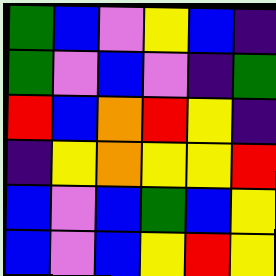[["green", "blue", "violet", "yellow", "blue", "indigo"], ["green", "violet", "blue", "violet", "indigo", "green"], ["red", "blue", "orange", "red", "yellow", "indigo"], ["indigo", "yellow", "orange", "yellow", "yellow", "red"], ["blue", "violet", "blue", "green", "blue", "yellow"], ["blue", "violet", "blue", "yellow", "red", "yellow"]]